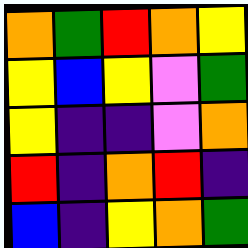[["orange", "green", "red", "orange", "yellow"], ["yellow", "blue", "yellow", "violet", "green"], ["yellow", "indigo", "indigo", "violet", "orange"], ["red", "indigo", "orange", "red", "indigo"], ["blue", "indigo", "yellow", "orange", "green"]]